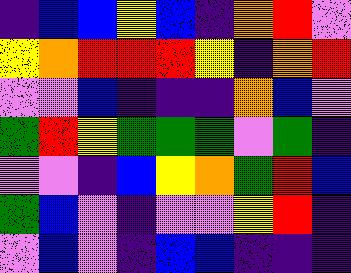[["indigo", "blue", "blue", "yellow", "blue", "indigo", "orange", "red", "violet"], ["yellow", "orange", "red", "red", "red", "yellow", "indigo", "orange", "red"], ["violet", "violet", "blue", "indigo", "indigo", "indigo", "orange", "blue", "violet"], ["green", "red", "yellow", "green", "green", "green", "violet", "green", "indigo"], ["violet", "violet", "indigo", "blue", "yellow", "orange", "green", "red", "blue"], ["green", "blue", "violet", "indigo", "violet", "violet", "yellow", "red", "indigo"], ["violet", "blue", "violet", "indigo", "blue", "blue", "indigo", "indigo", "indigo"]]